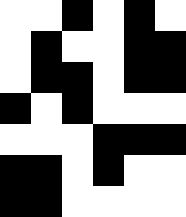[["white", "white", "black", "white", "black", "white"], ["white", "black", "white", "white", "black", "black"], ["white", "black", "black", "white", "black", "black"], ["black", "white", "black", "white", "white", "white"], ["white", "white", "white", "black", "black", "black"], ["black", "black", "white", "black", "white", "white"], ["black", "black", "white", "white", "white", "white"]]